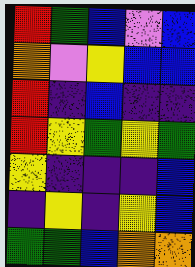[["red", "green", "blue", "violet", "blue"], ["orange", "violet", "yellow", "blue", "blue"], ["red", "indigo", "blue", "indigo", "indigo"], ["red", "yellow", "green", "yellow", "green"], ["yellow", "indigo", "indigo", "indigo", "blue"], ["indigo", "yellow", "indigo", "yellow", "blue"], ["green", "green", "blue", "orange", "orange"]]